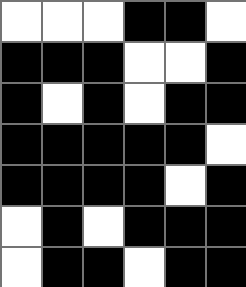[["white", "white", "white", "black", "black", "white"], ["black", "black", "black", "white", "white", "black"], ["black", "white", "black", "white", "black", "black"], ["black", "black", "black", "black", "black", "white"], ["black", "black", "black", "black", "white", "black"], ["white", "black", "white", "black", "black", "black"], ["white", "black", "black", "white", "black", "black"]]